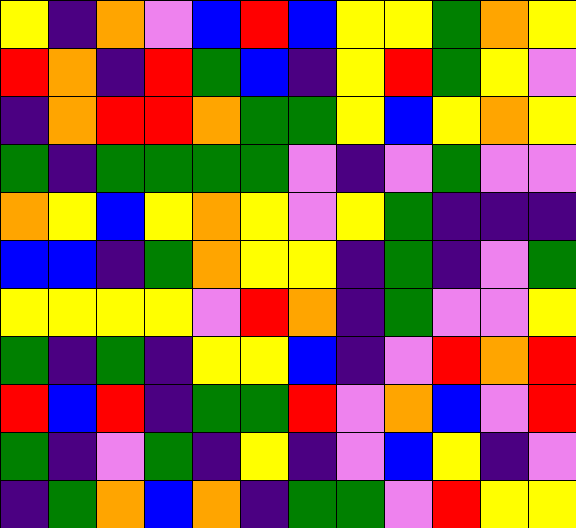[["yellow", "indigo", "orange", "violet", "blue", "red", "blue", "yellow", "yellow", "green", "orange", "yellow"], ["red", "orange", "indigo", "red", "green", "blue", "indigo", "yellow", "red", "green", "yellow", "violet"], ["indigo", "orange", "red", "red", "orange", "green", "green", "yellow", "blue", "yellow", "orange", "yellow"], ["green", "indigo", "green", "green", "green", "green", "violet", "indigo", "violet", "green", "violet", "violet"], ["orange", "yellow", "blue", "yellow", "orange", "yellow", "violet", "yellow", "green", "indigo", "indigo", "indigo"], ["blue", "blue", "indigo", "green", "orange", "yellow", "yellow", "indigo", "green", "indigo", "violet", "green"], ["yellow", "yellow", "yellow", "yellow", "violet", "red", "orange", "indigo", "green", "violet", "violet", "yellow"], ["green", "indigo", "green", "indigo", "yellow", "yellow", "blue", "indigo", "violet", "red", "orange", "red"], ["red", "blue", "red", "indigo", "green", "green", "red", "violet", "orange", "blue", "violet", "red"], ["green", "indigo", "violet", "green", "indigo", "yellow", "indigo", "violet", "blue", "yellow", "indigo", "violet"], ["indigo", "green", "orange", "blue", "orange", "indigo", "green", "green", "violet", "red", "yellow", "yellow"]]